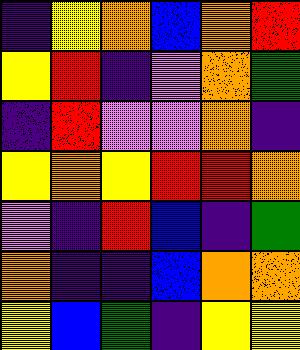[["indigo", "yellow", "orange", "blue", "orange", "red"], ["yellow", "red", "indigo", "violet", "orange", "green"], ["indigo", "red", "violet", "violet", "orange", "indigo"], ["yellow", "orange", "yellow", "red", "red", "orange"], ["violet", "indigo", "red", "blue", "indigo", "green"], ["orange", "indigo", "indigo", "blue", "orange", "orange"], ["yellow", "blue", "green", "indigo", "yellow", "yellow"]]